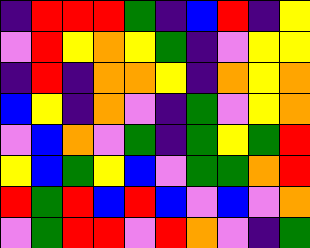[["indigo", "red", "red", "red", "green", "indigo", "blue", "red", "indigo", "yellow"], ["violet", "red", "yellow", "orange", "yellow", "green", "indigo", "violet", "yellow", "yellow"], ["indigo", "red", "indigo", "orange", "orange", "yellow", "indigo", "orange", "yellow", "orange"], ["blue", "yellow", "indigo", "orange", "violet", "indigo", "green", "violet", "yellow", "orange"], ["violet", "blue", "orange", "violet", "green", "indigo", "green", "yellow", "green", "red"], ["yellow", "blue", "green", "yellow", "blue", "violet", "green", "green", "orange", "red"], ["red", "green", "red", "blue", "red", "blue", "violet", "blue", "violet", "orange"], ["violet", "green", "red", "red", "violet", "red", "orange", "violet", "indigo", "green"]]